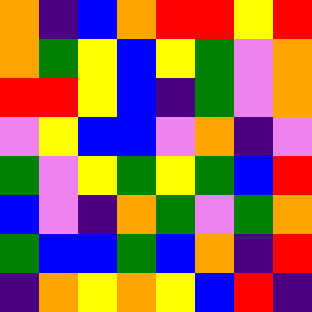[["orange", "indigo", "blue", "orange", "red", "red", "yellow", "red"], ["orange", "green", "yellow", "blue", "yellow", "green", "violet", "orange"], ["red", "red", "yellow", "blue", "indigo", "green", "violet", "orange"], ["violet", "yellow", "blue", "blue", "violet", "orange", "indigo", "violet"], ["green", "violet", "yellow", "green", "yellow", "green", "blue", "red"], ["blue", "violet", "indigo", "orange", "green", "violet", "green", "orange"], ["green", "blue", "blue", "green", "blue", "orange", "indigo", "red"], ["indigo", "orange", "yellow", "orange", "yellow", "blue", "red", "indigo"]]